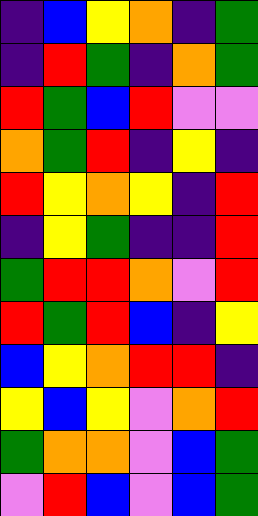[["indigo", "blue", "yellow", "orange", "indigo", "green"], ["indigo", "red", "green", "indigo", "orange", "green"], ["red", "green", "blue", "red", "violet", "violet"], ["orange", "green", "red", "indigo", "yellow", "indigo"], ["red", "yellow", "orange", "yellow", "indigo", "red"], ["indigo", "yellow", "green", "indigo", "indigo", "red"], ["green", "red", "red", "orange", "violet", "red"], ["red", "green", "red", "blue", "indigo", "yellow"], ["blue", "yellow", "orange", "red", "red", "indigo"], ["yellow", "blue", "yellow", "violet", "orange", "red"], ["green", "orange", "orange", "violet", "blue", "green"], ["violet", "red", "blue", "violet", "blue", "green"]]